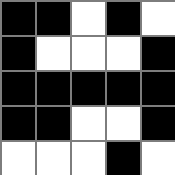[["black", "black", "white", "black", "white"], ["black", "white", "white", "white", "black"], ["black", "black", "black", "black", "black"], ["black", "black", "white", "white", "black"], ["white", "white", "white", "black", "white"]]